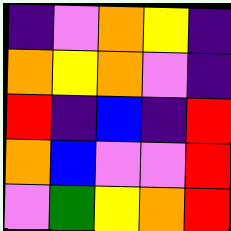[["indigo", "violet", "orange", "yellow", "indigo"], ["orange", "yellow", "orange", "violet", "indigo"], ["red", "indigo", "blue", "indigo", "red"], ["orange", "blue", "violet", "violet", "red"], ["violet", "green", "yellow", "orange", "red"]]